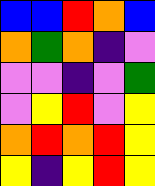[["blue", "blue", "red", "orange", "blue"], ["orange", "green", "orange", "indigo", "violet"], ["violet", "violet", "indigo", "violet", "green"], ["violet", "yellow", "red", "violet", "yellow"], ["orange", "red", "orange", "red", "yellow"], ["yellow", "indigo", "yellow", "red", "yellow"]]